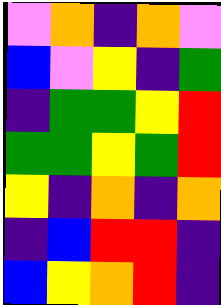[["violet", "orange", "indigo", "orange", "violet"], ["blue", "violet", "yellow", "indigo", "green"], ["indigo", "green", "green", "yellow", "red"], ["green", "green", "yellow", "green", "red"], ["yellow", "indigo", "orange", "indigo", "orange"], ["indigo", "blue", "red", "red", "indigo"], ["blue", "yellow", "orange", "red", "indigo"]]